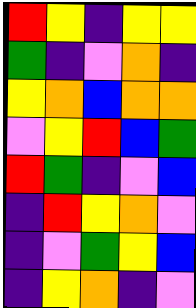[["red", "yellow", "indigo", "yellow", "yellow"], ["green", "indigo", "violet", "orange", "indigo"], ["yellow", "orange", "blue", "orange", "orange"], ["violet", "yellow", "red", "blue", "green"], ["red", "green", "indigo", "violet", "blue"], ["indigo", "red", "yellow", "orange", "violet"], ["indigo", "violet", "green", "yellow", "blue"], ["indigo", "yellow", "orange", "indigo", "violet"]]